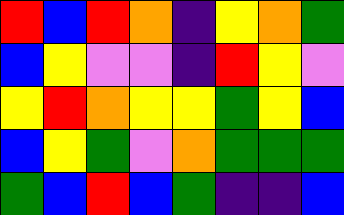[["red", "blue", "red", "orange", "indigo", "yellow", "orange", "green"], ["blue", "yellow", "violet", "violet", "indigo", "red", "yellow", "violet"], ["yellow", "red", "orange", "yellow", "yellow", "green", "yellow", "blue"], ["blue", "yellow", "green", "violet", "orange", "green", "green", "green"], ["green", "blue", "red", "blue", "green", "indigo", "indigo", "blue"]]